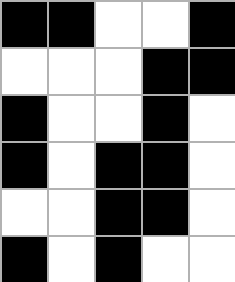[["black", "black", "white", "white", "black"], ["white", "white", "white", "black", "black"], ["black", "white", "white", "black", "white"], ["black", "white", "black", "black", "white"], ["white", "white", "black", "black", "white"], ["black", "white", "black", "white", "white"]]